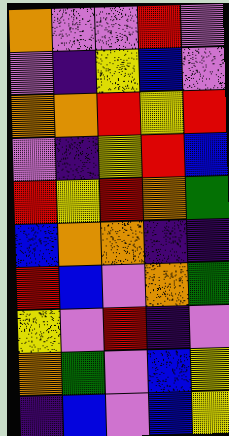[["orange", "violet", "violet", "red", "violet"], ["violet", "indigo", "yellow", "blue", "violet"], ["orange", "orange", "red", "yellow", "red"], ["violet", "indigo", "yellow", "red", "blue"], ["red", "yellow", "red", "orange", "green"], ["blue", "orange", "orange", "indigo", "indigo"], ["red", "blue", "violet", "orange", "green"], ["yellow", "violet", "red", "indigo", "violet"], ["orange", "green", "violet", "blue", "yellow"], ["indigo", "blue", "violet", "blue", "yellow"]]